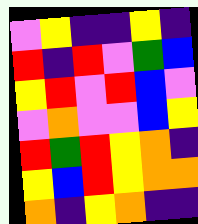[["violet", "yellow", "indigo", "indigo", "yellow", "indigo"], ["red", "indigo", "red", "violet", "green", "blue"], ["yellow", "red", "violet", "red", "blue", "violet"], ["violet", "orange", "violet", "violet", "blue", "yellow"], ["red", "green", "red", "yellow", "orange", "indigo"], ["yellow", "blue", "red", "yellow", "orange", "orange"], ["orange", "indigo", "yellow", "orange", "indigo", "indigo"]]